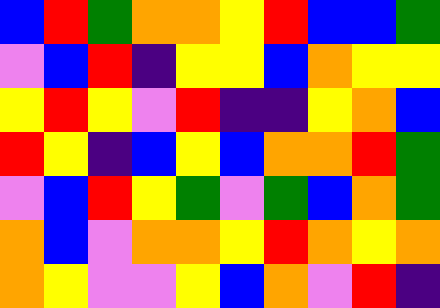[["blue", "red", "green", "orange", "orange", "yellow", "red", "blue", "blue", "green"], ["violet", "blue", "red", "indigo", "yellow", "yellow", "blue", "orange", "yellow", "yellow"], ["yellow", "red", "yellow", "violet", "red", "indigo", "indigo", "yellow", "orange", "blue"], ["red", "yellow", "indigo", "blue", "yellow", "blue", "orange", "orange", "red", "green"], ["violet", "blue", "red", "yellow", "green", "violet", "green", "blue", "orange", "green"], ["orange", "blue", "violet", "orange", "orange", "yellow", "red", "orange", "yellow", "orange"], ["orange", "yellow", "violet", "violet", "yellow", "blue", "orange", "violet", "red", "indigo"]]